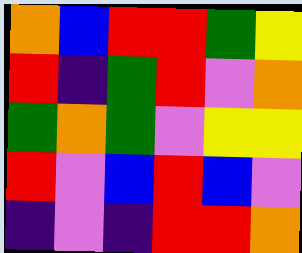[["orange", "blue", "red", "red", "green", "yellow"], ["red", "indigo", "green", "red", "violet", "orange"], ["green", "orange", "green", "violet", "yellow", "yellow"], ["red", "violet", "blue", "red", "blue", "violet"], ["indigo", "violet", "indigo", "red", "red", "orange"]]